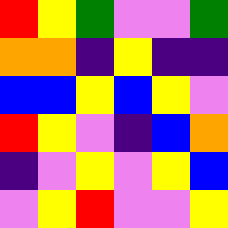[["red", "yellow", "green", "violet", "violet", "green"], ["orange", "orange", "indigo", "yellow", "indigo", "indigo"], ["blue", "blue", "yellow", "blue", "yellow", "violet"], ["red", "yellow", "violet", "indigo", "blue", "orange"], ["indigo", "violet", "yellow", "violet", "yellow", "blue"], ["violet", "yellow", "red", "violet", "violet", "yellow"]]